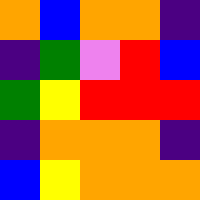[["orange", "blue", "orange", "orange", "indigo"], ["indigo", "green", "violet", "red", "blue"], ["green", "yellow", "red", "red", "red"], ["indigo", "orange", "orange", "orange", "indigo"], ["blue", "yellow", "orange", "orange", "orange"]]